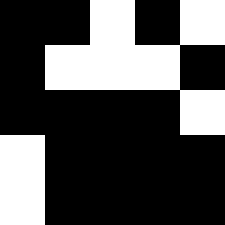[["black", "black", "white", "black", "white"], ["black", "white", "white", "white", "black"], ["black", "black", "black", "black", "white"], ["white", "black", "black", "black", "black"], ["white", "black", "black", "black", "black"]]